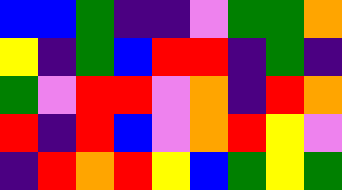[["blue", "blue", "green", "indigo", "indigo", "violet", "green", "green", "orange"], ["yellow", "indigo", "green", "blue", "red", "red", "indigo", "green", "indigo"], ["green", "violet", "red", "red", "violet", "orange", "indigo", "red", "orange"], ["red", "indigo", "red", "blue", "violet", "orange", "red", "yellow", "violet"], ["indigo", "red", "orange", "red", "yellow", "blue", "green", "yellow", "green"]]